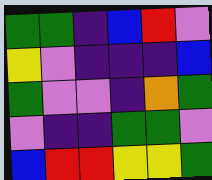[["green", "green", "indigo", "blue", "red", "violet"], ["yellow", "violet", "indigo", "indigo", "indigo", "blue"], ["green", "violet", "violet", "indigo", "orange", "green"], ["violet", "indigo", "indigo", "green", "green", "violet"], ["blue", "red", "red", "yellow", "yellow", "green"]]